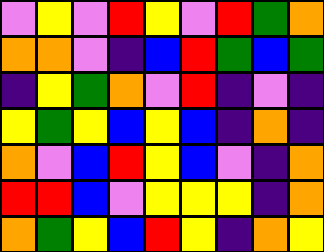[["violet", "yellow", "violet", "red", "yellow", "violet", "red", "green", "orange"], ["orange", "orange", "violet", "indigo", "blue", "red", "green", "blue", "green"], ["indigo", "yellow", "green", "orange", "violet", "red", "indigo", "violet", "indigo"], ["yellow", "green", "yellow", "blue", "yellow", "blue", "indigo", "orange", "indigo"], ["orange", "violet", "blue", "red", "yellow", "blue", "violet", "indigo", "orange"], ["red", "red", "blue", "violet", "yellow", "yellow", "yellow", "indigo", "orange"], ["orange", "green", "yellow", "blue", "red", "yellow", "indigo", "orange", "yellow"]]